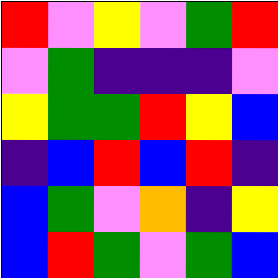[["red", "violet", "yellow", "violet", "green", "red"], ["violet", "green", "indigo", "indigo", "indigo", "violet"], ["yellow", "green", "green", "red", "yellow", "blue"], ["indigo", "blue", "red", "blue", "red", "indigo"], ["blue", "green", "violet", "orange", "indigo", "yellow"], ["blue", "red", "green", "violet", "green", "blue"]]